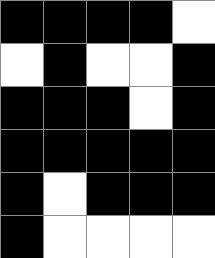[["black", "black", "black", "black", "white"], ["white", "black", "white", "white", "black"], ["black", "black", "black", "white", "black"], ["black", "black", "black", "black", "black"], ["black", "white", "black", "black", "black"], ["black", "white", "white", "white", "white"]]